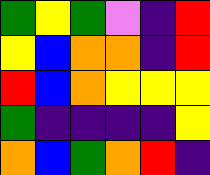[["green", "yellow", "green", "violet", "indigo", "red"], ["yellow", "blue", "orange", "orange", "indigo", "red"], ["red", "blue", "orange", "yellow", "yellow", "yellow"], ["green", "indigo", "indigo", "indigo", "indigo", "yellow"], ["orange", "blue", "green", "orange", "red", "indigo"]]